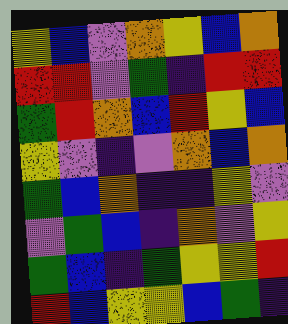[["yellow", "blue", "violet", "orange", "yellow", "blue", "orange"], ["red", "red", "violet", "green", "indigo", "red", "red"], ["green", "red", "orange", "blue", "red", "yellow", "blue"], ["yellow", "violet", "indigo", "violet", "orange", "blue", "orange"], ["green", "blue", "orange", "indigo", "indigo", "yellow", "violet"], ["violet", "green", "blue", "indigo", "orange", "violet", "yellow"], ["green", "blue", "indigo", "green", "yellow", "yellow", "red"], ["red", "blue", "yellow", "yellow", "blue", "green", "indigo"]]